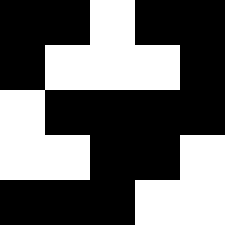[["black", "black", "white", "black", "black"], ["black", "white", "white", "white", "black"], ["white", "black", "black", "black", "black"], ["white", "white", "black", "black", "white"], ["black", "black", "black", "white", "white"]]